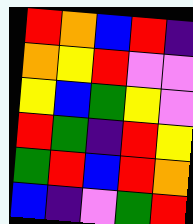[["red", "orange", "blue", "red", "indigo"], ["orange", "yellow", "red", "violet", "violet"], ["yellow", "blue", "green", "yellow", "violet"], ["red", "green", "indigo", "red", "yellow"], ["green", "red", "blue", "red", "orange"], ["blue", "indigo", "violet", "green", "red"]]